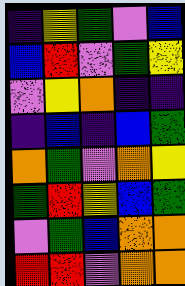[["indigo", "yellow", "green", "violet", "blue"], ["blue", "red", "violet", "green", "yellow"], ["violet", "yellow", "orange", "indigo", "indigo"], ["indigo", "blue", "indigo", "blue", "green"], ["orange", "green", "violet", "orange", "yellow"], ["green", "red", "yellow", "blue", "green"], ["violet", "green", "blue", "orange", "orange"], ["red", "red", "violet", "orange", "orange"]]